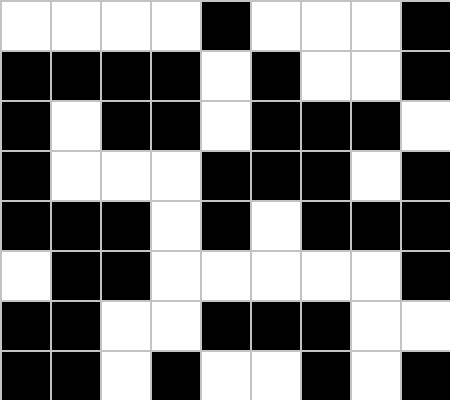[["white", "white", "white", "white", "black", "white", "white", "white", "black"], ["black", "black", "black", "black", "white", "black", "white", "white", "black"], ["black", "white", "black", "black", "white", "black", "black", "black", "white"], ["black", "white", "white", "white", "black", "black", "black", "white", "black"], ["black", "black", "black", "white", "black", "white", "black", "black", "black"], ["white", "black", "black", "white", "white", "white", "white", "white", "black"], ["black", "black", "white", "white", "black", "black", "black", "white", "white"], ["black", "black", "white", "black", "white", "white", "black", "white", "black"]]